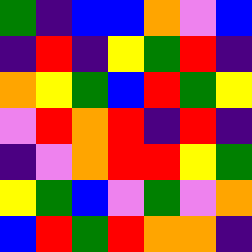[["green", "indigo", "blue", "blue", "orange", "violet", "blue"], ["indigo", "red", "indigo", "yellow", "green", "red", "indigo"], ["orange", "yellow", "green", "blue", "red", "green", "yellow"], ["violet", "red", "orange", "red", "indigo", "red", "indigo"], ["indigo", "violet", "orange", "red", "red", "yellow", "green"], ["yellow", "green", "blue", "violet", "green", "violet", "orange"], ["blue", "red", "green", "red", "orange", "orange", "indigo"]]